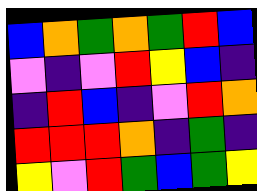[["blue", "orange", "green", "orange", "green", "red", "blue"], ["violet", "indigo", "violet", "red", "yellow", "blue", "indigo"], ["indigo", "red", "blue", "indigo", "violet", "red", "orange"], ["red", "red", "red", "orange", "indigo", "green", "indigo"], ["yellow", "violet", "red", "green", "blue", "green", "yellow"]]